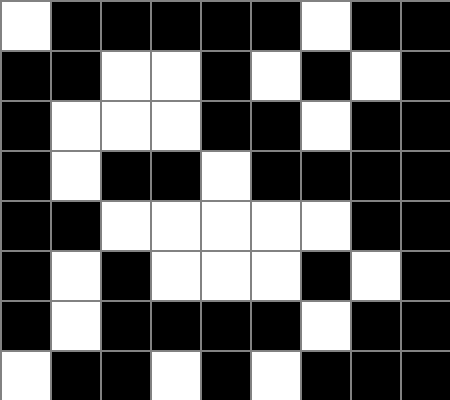[["white", "black", "black", "black", "black", "black", "white", "black", "black"], ["black", "black", "white", "white", "black", "white", "black", "white", "black"], ["black", "white", "white", "white", "black", "black", "white", "black", "black"], ["black", "white", "black", "black", "white", "black", "black", "black", "black"], ["black", "black", "white", "white", "white", "white", "white", "black", "black"], ["black", "white", "black", "white", "white", "white", "black", "white", "black"], ["black", "white", "black", "black", "black", "black", "white", "black", "black"], ["white", "black", "black", "white", "black", "white", "black", "black", "black"]]